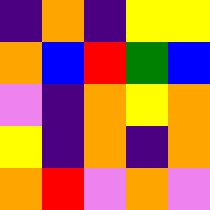[["indigo", "orange", "indigo", "yellow", "yellow"], ["orange", "blue", "red", "green", "blue"], ["violet", "indigo", "orange", "yellow", "orange"], ["yellow", "indigo", "orange", "indigo", "orange"], ["orange", "red", "violet", "orange", "violet"]]